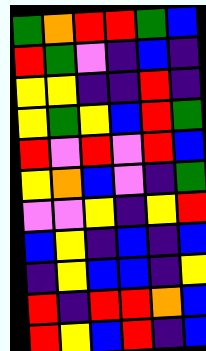[["green", "orange", "red", "red", "green", "blue"], ["red", "green", "violet", "indigo", "blue", "indigo"], ["yellow", "yellow", "indigo", "indigo", "red", "indigo"], ["yellow", "green", "yellow", "blue", "red", "green"], ["red", "violet", "red", "violet", "red", "blue"], ["yellow", "orange", "blue", "violet", "indigo", "green"], ["violet", "violet", "yellow", "indigo", "yellow", "red"], ["blue", "yellow", "indigo", "blue", "indigo", "blue"], ["indigo", "yellow", "blue", "blue", "indigo", "yellow"], ["red", "indigo", "red", "red", "orange", "blue"], ["red", "yellow", "blue", "red", "indigo", "blue"]]